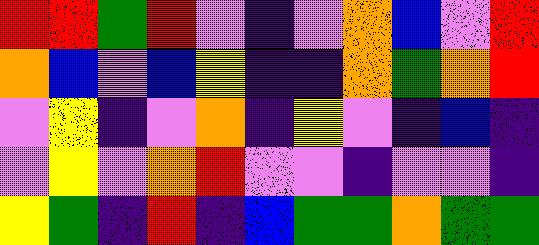[["red", "red", "green", "red", "violet", "indigo", "violet", "orange", "blue", "violet", "red"], ["orange", "blue", "violet", "blue", "yellow", "indigo", "indigo", "orange", "green", "orange", "red"], ["violet", "yellow", "indigo", "violet", "orange", "indigo", "yellow", "violet", "indigo", "blue", "indigo"], ["violet", "yellow", "violet", "orange", "red", "violet", "violet", "indigo", "violet", "violet", "indigo"], ["yellow", "green", "indigo", "red", "indigo", "blue", "green", "green", "orange", "green", "green"]]